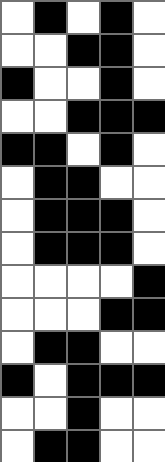[["white", "black", "white", "black", "white"], ["white", "white", "black", "black", "white"], ["black", "white", "white", "black", "white"], ["white", "white", "black", "black", "black"], ["black", "black", "white", "black", "white"], ["white", "black", "black", "white", "white"], ["white", "black", "black", "black", "white"], ["white", "black", "black", "black", "white"], ["white", "white", "white", "white", "black"], ["white", "white", "white", "black", "black"], ["white", "black", "black", "white", "white"], ["black", "white", "black", "black", "black"], ["white", "white", "black", "white", "white"], ["white", "black", "black", "white", "white"]]